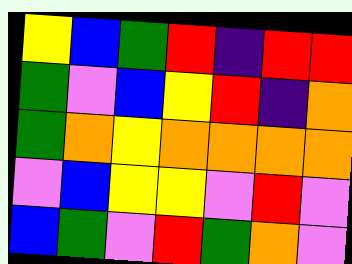[["yellow", "blue", "green", "red", "indigo", "red", "red"], ["green", "violet", "blue", "yellow", "red", "indigo", "orange"], ["green", "orange", "yellow", "orange", "orange", "orange", "orange"], ["violet", "blue", "yellow", "yellow", "violet", "red", "violet"], ["blue", "green", "violet", "red", "green", "orange", "violet"]]